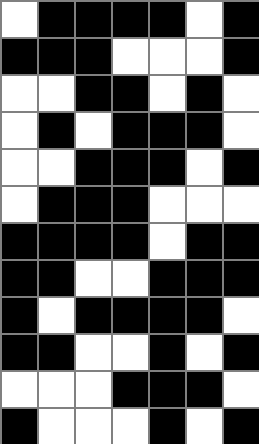[["white", "black", "black", "black", "black", "white", "black"], ["black", "black", "black", "white", "white", "white", "black"], ["white", "white", "black", "black", "white", "black", "white"], ["white", "black", "white", "black", "black", "black", "white"], ["white", "white", "black", "black", "black", "white", "black"], ["white", "black", "black", "black", "white", "white", "white"], ["black", "black", "black", "black", "white", "black", "black"], ["black", "black", "white", "white", "black", "black", "black"], ["black", "white", "black", "black", "black", "black", "white"], ["black", "black", "white", "white", "black", "white", "black"], ["white", "white", "white", "black", "black", "black", "white"], ["black", "white", "white", "white", "black", "white", "black"]]